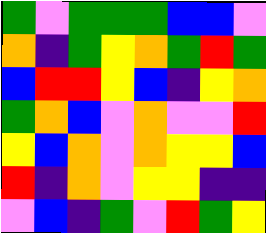[["green", "violet", "green", "green", "green", "blue", "blue", "violet"], ["orange", "indigo", "green", "yellow", "orange", "green", "red", "green"], ["blue", "red", "red", "yellow", "blue", "indigo", "yellow", "orange"], ["green", "orange", "blue", "violet", "orange", "violet", "violet", "red"], ["yellow", "blue", "orange", "violet", "orange", "yellow", "yellow", "blue"], ["red", "indigo", "orange", "violet", "yellow", "yellow", "indigo", "indigo"], ["violet", "blue", "indigo", "green", "violet", "red", "green", "yellow"]]